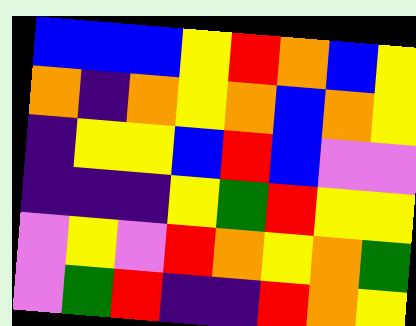[["blue", "blue", "blue", "yellow", "red", "orange", "blue", "yellow"], ["orange", "indigo", "orange", "yellow", "orange", "blue", "orange", "yellow"], ["indigo", "yellow", "yellow", "blue", "red", "blue", "violet", "violet"], ["indigo", "indigo", "indigo", "yellow", "green", "red", "yellow", "yellow"], ["violet", "yellow", "violet", "red", "orange", "yellow", "orange", "green"], ["violet", "green", "red", "indigo", "indigo", "red", "orange", "yellow"]]